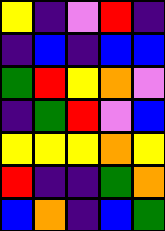[["yellow", "indigo", "violet", "red", "indigo"], ["indigo", "blue", "indigo", "blue", "blue"], ["green", "red", "yellow", "orange", "violet"], ["indigo", "green", "red", "violet", "blue"], ["yellow", "yellow", "yellow", "orange", "yellow"], ["red", "indigo", "indigo", "green", "orange"], ["blue", "orange", "indigo", "blue", "green"]]